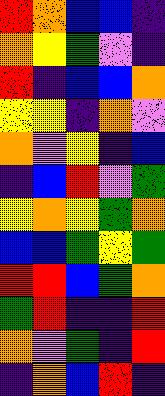[["red", "orange", "blue", "blue", "indigo"], ["orange", "yellow", "green", "violet", "indigo"], ["red", "indigo", "blue", "blue", "orange"], ["yellow", "yellow", "indigo", "orange", "violet"], ["orange", "violet", "yellow", "indigo", "blue"], ["indigo", "blue", "red", "violet", "green"], ["yellow", "orange", "yellow", "green", "orange"], ["blue", "blue", "green", "yellow", "green"], ["red", "red", "blue", "green", "orange"], ["green", "red", "indigo", "indigo", "red"], ["orange", "violet", "green", "indigo", "red"], ["indigo", "orange", "blue", "red", "indigo"]]